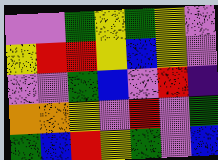[["violet", "violet", "green", "yellow", "green", "yellow", "violet"], ["yellow", "red", "red", "yellow", "blue", "yellow", "violet"], ["violet", "violet", "green", "blue", "violet", "red", "indigo"], ["orange", "orange", "yellow", "violet", "red", "violet", "green"], ["green", "blue", "red", "yellow", "green", "violet", "blue"]]